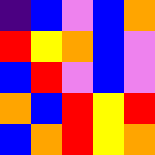[["indigo", "blue", "violet", "blue", "orange"], ["red", "yellow", "orange", "blue", "violet"], ["blue", "red", "violet", "blue", "violet"], ["orange", "blue", "red", "yellow", "red"], ["blue", "orange", "red", "yellow", "orange"]]